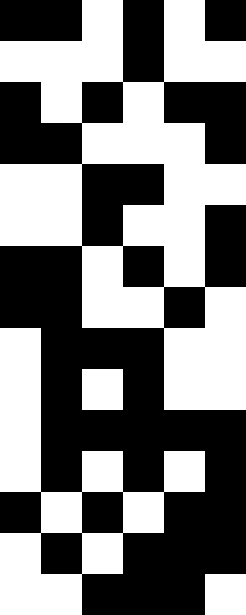[["black", "black", "white", "black", "white", "black"], ["white", "white", "white", "black", "white", "white"], ["black", "white", "black", "white", "black", "black"], ["black", "black", "white", "white", "white", "black"], ["white", "white", "black", "black", "white", "white"], ["white", "white", "black", "white", "white", "black"], ["black", "black", "white", "black", "white", "black"], ["black", "black", "white", "white", "black", "white"], ["white", "black", "black", "black", "white", "white"], ["white", "black", "white", "black", "white", "white"], ["white", "black", "black", "black", "black", "black"], ["white", "black", "white", "black", "white", "black"], ["black", "white", "black", "white", "black", "black"], ["white", "black", "white", "black", "black", "black"], ["white", "white", "black", "black", "black", "white"]]